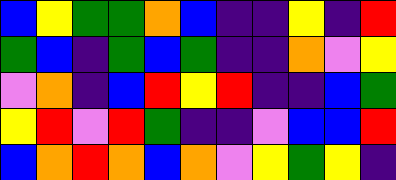[["blue", "yellow", "green", "green", "orange", "blue", "indigo", "indigo", "yellow", "indigo", "red"], ["green", "blue", "indigo", "green", "blue", "green", "indigo", "indigo", "orange", "violet", "yellow"], ["violet", "orange", "indigo", "blue", "red", "yellow", "red", "indigo", "indigo", "blue", "green"], ["yellow", "red", "violet", "red", "green", "indigo", "indigo", "violet", "blue", "blue", "red"], ["blue", "orange", "red", "orange", "blue", "orange", "violet", "yellow", "green", "yellow", "indigo"]]